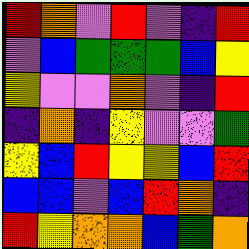[["red", "orange", "violet", "red", "violet", "indigo", "red"], ["violet", "blue", "green", "green", "green", "blue", "yellow"], ["yellow", "violet", "violet", "orange", "violet", "indigo", "red"], ["indigo", "orange", "indigo", "yellow", "violet", "violet", "green"], ["yellow", "blue", "red", "yellow", "yellow", "blue", "red"], ["blue", "blue", "violet", "blue", "red", "orange", "indigo"], ["red", "yellow", "orange", "orange", "blue", "green", "orange"]]